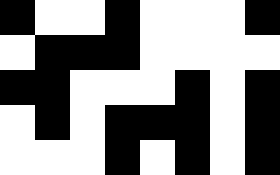[["black", "white", "white", "black", "white", "white", "white", "black"], ["white", "black", "black", "black", "white", "white", "white", "white"], ["black", "black", "white", "white", "white", "black", "white", "black"], ["white", "black", "white", "black", "black", "black", "white", "black"], ["white", "white", "white", "black", "white", "black", "white", "black"]]